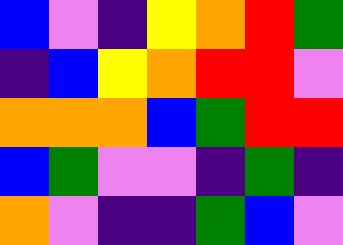[["blue", "violet", "indigo", "yellow", "orange", "red", "green"], ["indigo", "blue", "yellow", "orange", "red", "red", "violet"], ["orange", "orange", "orange", "blue", "green", "red", "red"], ["blue", "green", "violet", "violet", "indigo", "green", "indigo"], ["orange", "violet", "indigo", "indigo", "green", "blue", "violet"]]